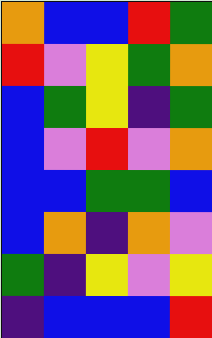[["orange", "blue", "blue", "red", "green"], ["red", "violet", "yellow", "green", "orange"], ["blue", "green", "yellow", "indigo", "green"], ["blue", "violet", "red", "violet", "orange"], ["blue", "blue", "green", "green", "blue"], ["blue", "orange", "indigo", "orange", "violet"], ["green", "indigo", "yellow", "violet", "yellow"], ["indigo", "blue", "blue", "blue", "red"]]